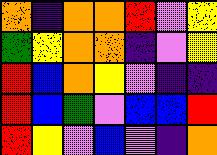[["orange", "indigo", "orange", "orange", "red", "violet", "yellow"], ["green", "yellow", "orange", "orange", "indigo", "violet", "yellow"], ["red", "blue", "orange", "yellow", "violet", "indigo", "indigo"], ["red", "blue", "green", "violet", "blue", "blue", "red"], ["red", "yellow", "violet", "blue", "violet", "indigo", "orange"]]